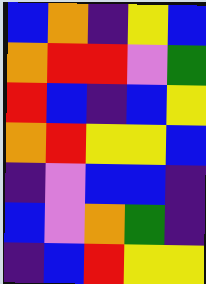[["blue", "orange", "indigo", "yellow", "blue"], ["orange", "red", "red", "violet", "green"], ["red", "blue", "indigo", "blue", "yellow"], ["orange", "red", "yellow", "yellow", "blue"], ["indigo", "violet", "blue", "blue", "indigo"], ["blue", "violet", "orange", "green", "indigo"], ["indigo", "blue", "red", "yellow", "yellow"]]